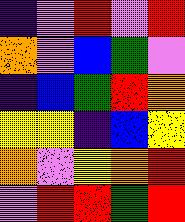[["indigo", "violet", "red", "violet", "red"], ["orange", "violet", "blue", "green", "violet"], ["indigo", "blue", "green", "red", "orange"], ["yellow", "yellow", "indigo", "blue", "yellow"], ["orange", "violet", "yellow", "orange", "red"], ["violet", "red", "red", "green", "red"]]